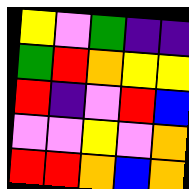[["yellow", "violet", "green", "indigo", "indigo"], ["green", "red", "orange", "yellow", "yellow"], ["red", "indigo", "violet", "red", "blue"], ["violet", "violet", "yellow", "violet", "orange"], ["red", "red", "orange", "blue", "orange"]]